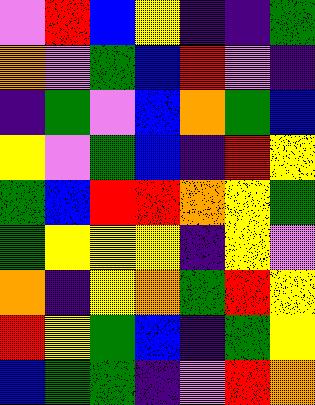[["violet", "red", "blue", "yellow", "indigo", "indigo", "green"], ["orange", "violet", "green", "blue", "red", "violet", "indigo"], ["indigo", "green", "violet", "blue", "orange", "green", "blue"], ["yellow", "violet", "green", "blue", "indigo", "red", "yellow"], ["green", "blue", "red", "red", "orange", "yellow", "green"], ["green", "yellow", "yellow", "yellow", "indigo", "yellow", "violet"], ["orange", "indigo", "yellow", "orange", "green", "red", "yellow"], ["red", "yellow", "green", "blue", "indigo", "green", "yellow"], ["blue", "green", "green", "indigo", "violet", "red", "orange"]]